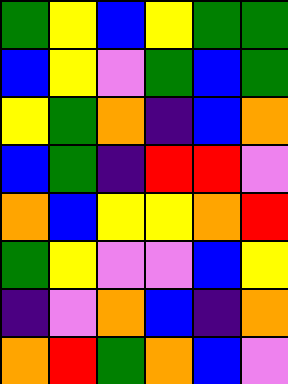[["green", "yellow", "blue", "yellow", "green", "green"], ["blue", "yellow", "violet", "green", "blue", "green"], ["yellow", "green", "orange", "indigo", "blue", "orange"], ["blue", "green", "indigo", "red", "red", "violet"], ["orange", "blue", "yellow", "yellow", "orange", "red"], ["green", "yellow", "violet", "violet", "blue", "yellow"], ["indigo", "violet", "orange", "blue", "indigo", "orange"], ["orange", "red", "green", "orange", "blue", "violet"]]